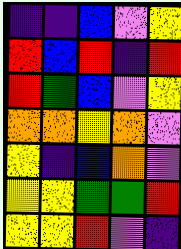[["indigo", "indigo", "blue", "violet", "yellow"], ["red", "blue", "red", "indigo", "red"], ["red", "green", "blue", "violet", "yellow"], ["orange", "orange", "yellow", "orange", "violet"], ["yellow", "indigo", "blue", "orange", "violet"], ["yellow", "yellow", "green", "green", "red"], ["yellow", "yellow", "red", "violet", "indigo"]]